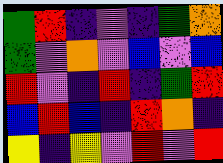[["green", "red", "indigo", "violet", "indigo", "green", "orange"], ["green", "violet", "orange", "violet", "blue", "violet", "blue"], ["red", "violet", "indigo", "red", "indigo", "green", "red"], ["blue", "red", "blue", "indigo", "red", "orange", "indigo"], ["yellow", "indigo", "yellow", "violet", "red", "violet", "red"]]